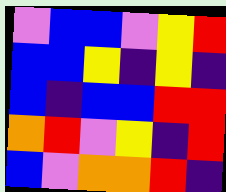[["violet", "blue", "blue", "violet", "yellow", "red"], ["blue", "blue", "yellow", "indigo", "yellow", "indigo"], ["blue", "indigo", "blue", "blue", "red", "red"], ["orange", "red", "violet", "yellow", "indigo", "red"], ["blue", "violet", "orange", "orange", "red", "indigo"]]